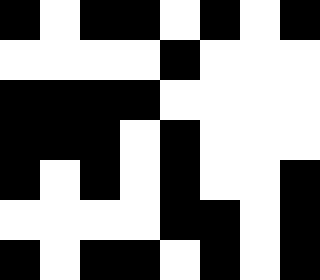[["black", "white", "black", "black", "white", "black", "white", "black"], ["white", "white", "white", "white", "black", "white", "white", "white"], ["black", "black", "black", "black", "white", "white", "white", "white"], ["black", "black", "black", "white", "black", "white", "white", "white"], ["black", "white", "black", "white", "black", "white", "white", "black"], ["white", "white", "white", "white", "black", "black", "white", "black"], ["black", "white", "black", "black", "white", "black", "white", "black"]]